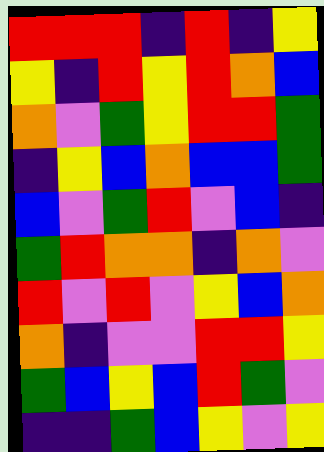[["red", "red", "red", "indigo", "red", "indigo", "yellow"], ["yellow", "indigo", "red", "yellow", "red", "orange", "blue"], ["orange", "violet", "green", "yellow", "red", "red", "green"], ["indigo", "yellow", "blue", "orange", "blue", "blue", "green"], ["blue", "violet", "green", "red", "violet", "blue", "indigo"], ["green", "red", "orange", "orange", "indigo", "orange", "violet"], ["red", "violet", "red", "violet", "yellow", "blue", "orange"], ["orange", "indigo", "violet", "violet", "red", "red", "yellow"], ["green", "blue", "yellow", "blue", "red", "green", "violet"], ["indigo", "indigo", "green", "blue", "yellow", "violet", "yellow"]]